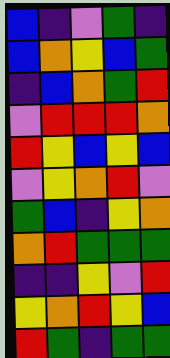[["blue", "indigo", "violet", "green", "indigo"], ["blue", "orange", "yellow", "blue", "green"], ["indigo", "blue", "orange", "green", "red"], ["violet", "red", "red", "red", "orange"], ["red", "yellow", "blue", "yellow", "blue"], ["violet", "yellow", "orange", "red", "violet"], ["green", "blue", "indigo", "yellow", "orange"], ["orange", "red", "green", "green", "green"], ["indigo", "indigo", "yellow", "violet", "red"], ["yellow", "orange", "red", "yellow", "blue"], ["red", "green", "indigo", "green", "green"]]